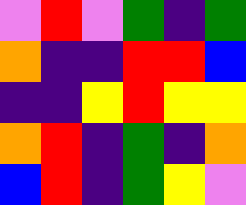[["violet", "red", "violet", "green", "indigo", "green"], ["orange", "indigo", "indigo", "red", "red", "blue"], ["indigo", "indigo", "yellow", "red", "yellow", "yellow"], ["orange", "red", "indigo", "green", "indigo", "orange"], ["blue", "red", "indigo", "green", "yellow", "violet"]]